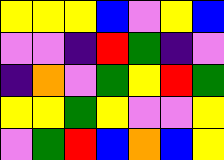[["yellow", "yellow", "yellow", "blue", "violet", "yellow", "blue"], ["violet", "violet", "indigo", "red", "green", "indigo", "violet"], ["indigo", "orange", "violet", "green", "yellow", "red", "green"], ["yellow", "yellow", "green", "yellow", "violet", "violet", "yellow"], ["violet", "green", "red", "blue", "orange", "blue", "yellow"]]